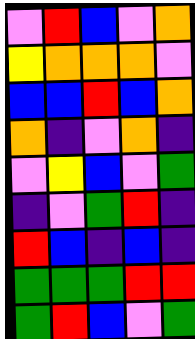[["violet", "red", "blue", "violet", "orange"], ["yellow", "orange", "orange", "orange", "violet"], ["blue", "blue", "red", "blue", "orange"], ["orange", "indigo", "violet", "orange", "indigo"], ["violet", "yellow", "blue", "violet", "green"], ["indigo", "violet", "green", "red", "indigo"], ["red", "blue", "indigo", "blue", "indigo"], ["green", "green", "green", "red", "red"], ["green", "red", "blue", "violet", "green"]]